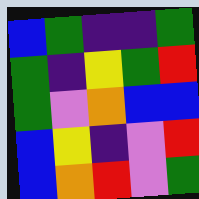[["blue", "green", "indigo", "indigo", "green"], ["green", "indigo", "yellow", "green", "red"], ["green", "violet", "orange", "blue", "blue"], ["blue", "yellow", "indigo", "violet", "red"], ["blue", "orange", "red", "violet", "green"]]